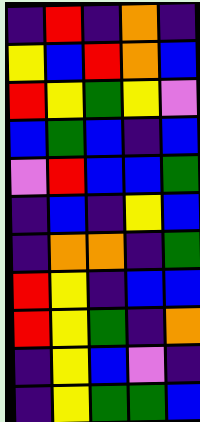[["indigo", "red", "indigo", "orange", "indigo"], ["yellow", "blue", "red", "orange", "blue"], ["red", "yellow", "green", "yellow", "violet"], ["blue", "green", "blue", "indigo", "blue"], ["violet", "red", "blue", "blue", "green"], ["indigo", "blue", "indigo", "yellow", "blue"], ["indigo", "orange", "orange", "indigo", "green"], ["red", "yellow", "indigo", "blue", "blue"], ["red", "yellow", "green", "indigo", "orange"], ["indigo", "yellow", "blue", "violet", "indigo"], ["indigo", "yellow", "green", "green", "blue"]]